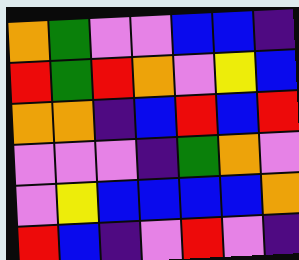[["orange", "green", "violet", "violet", "blue", "blue", "indigo"], ["red", "green", "red", "orange", "violet", "yellow", "blue"], ["orange", "orange", "indigo", "blue", "red", "blue", "red"], ["violet", "violet", "violet", "indigo", "green", "orange", "violet"], ["violet", "yellow", "blue", "blue", "blue", "blue", "orange"], ["red", "blue", "indigo", "violet", "red", "violet", "indigo"]]